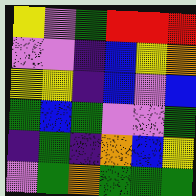[["yellow", "violet", "green", "red", "red", "red"], ["violet", "violet", "indigo", "blue", "yellow", "orange"], ["yellow", "yellow", "indigo", "blue", "violet", "blue"], ["green", "blue", "green", "violet", "violet", "green"], ["indigo", "green", "indigo", "orange", "blue", "yellow"], ["violet", "green", "orange", "green", "green", "green"]]